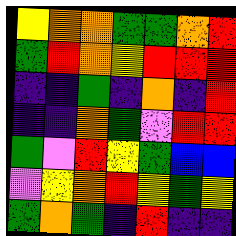[["yellow", "orange", "orange", "green", "green", "orange", "red"], ["green", "red", "orange", "yellow", "red", "red", "red"], ["indigo", "indigo", "green", "indigo", "orange", "indigo", "red"], ["indigo", "indigo", "orange", "green", "violet", "red", "red"], ["green", "violet", "red", "yellow", "green", "blue", "blue"], ["violet", "yellow", "orange", "red", "yellow", "green", "yellow"], ["green", "orange", "green", "indigo", "red", "indigo", "indigo"]]